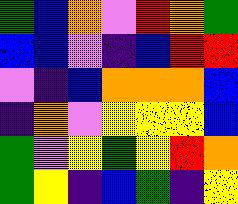[["green", "blue", "orange", "violet", "red", "orange", "green"], ["blue", "blue", "violet", "indigo", "blue", "red", "red"], ["violet", "indigo", "blue", "orange", "orange", "orange", "blue"], ["indigo", "orange", "violet", "yellow", "yellow", "yellow", "blue"], ["green", "violet", "yellow", "green", "yellow", "red", "orange"], ["green", "yellow", "indigo", "blue", "green", "indigo", "yellow"]]